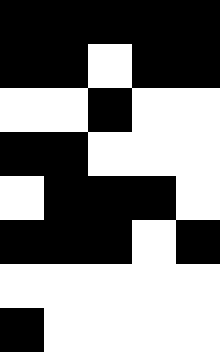[["black", "black", "black", "black", "black"], ["black", "black", "white", "black", "black"], ["white", "white", "black", "white", "white"], ["black", "black", "white", "white", "white"], ["white", "black", "black", "black", "white"], ["black", "black", "black", "white", "black"], ["white", "white", "white", "white", "white"], ["black", "white", "white", "white", "white"]]